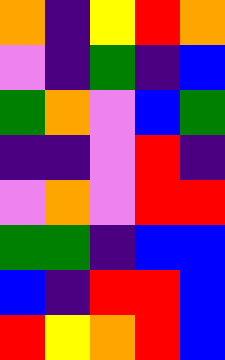[["orange", "indigo", "yellow", "red", "orange"], ["violet", "indigo", "green", "indigo", "blue"], ["green", "orange", "violet", "blue", "green"], ["indigo", "indigo", "violet", "red", "indigo"], ["violet", "orange", "violet", "red", "red"], ["green", "green", "indigo", "blue", "blue"], ["blue", "indigo", "red", "red", "blue"], ["red", "yellow", "orange", "red", "blue"]]